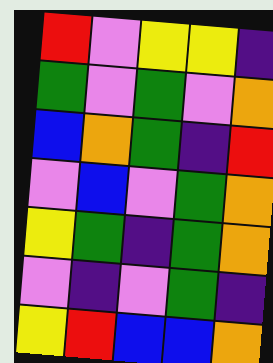[["red", "violet", "yellow", "yellow", "indigo"], ["green", "violet", "green", "violet", "orange"], ["blue", "orange", "green", "indigo", "red"], ["violet", "blue", "violet", "green", "orange"], ["yellow", "green", "indigo", "green", "orange"], ["violet", "indigo", "violet", "green", "indigo"], ["yellow", "red", "blue", "blue", "orange"]]